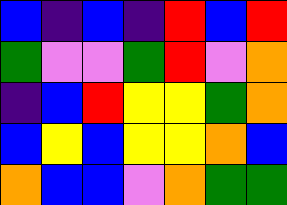[["blue", "indigo", "blue", "indigo", "red", "blue", "red"], ["green", "violet", "violet", "green", "red", "violet", "orange"], ["indigo", "blue", "red", "yellow", "yellow", "green", "orange"], ["blue", "yellow", "blue", "yellow", "yellow", "orange", "blue"], ["orange", "blue", "blue", "violet", "orange", "green", "green"]]